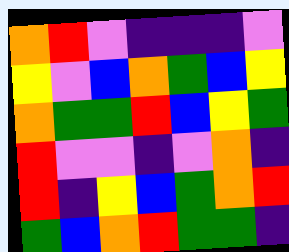[["orange", "red", "violet", "indigo", "indigo", "indigo", "violet"], ["yellow", "violet", "blue", "orange", "green", "blue", "yellow"], ["orange", "green", "green", "red", "blue", "yellow", "green"], ["red", "violet", "violet", "indigo", "violet", "orange", "indigo"], ["red", "indigo", "yellow", "blue", "green", "orange", "red"], ["green", "blue", "orange", "red", "green", "green", "indigo"]]